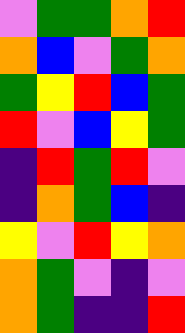[["violet", "green", "green", "orange", "red"], ["orange", "blue", "violet", "green", "orange"], ["green", "yellow", "red", "blue", "green"], ["red", "violet", "blue", "yellow", "green"], ["indigo", "red", "green", "red", "violet"], ["indigo", "orange", "green", "blue", "indigo"], ["yellow", "violet", "red", "yellow", "orange"], ["orange", "green", "violet", "indigo", "violet"], ["orange", "green", "indigo", "indigo", "red"]]